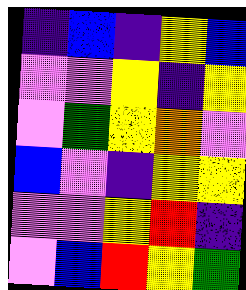[["indigo", "blue", "indigo", "yellow", "blue"], ["violet", "violet", "yellow", "indigo", "yellow"], ["violet", "green", "yellow", "orange", "violet"], ["blue", "violet", "indigo", "yellow", "yellow"], ["violet", "violet", "yellow", "red", "indigo"], ["violet", "blue", "red", "yellow", "green"]]